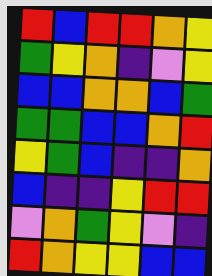[["red", "blue", "red", "red", "orange", "yellow"], ["green", "yellow", "orange", "indigo", "violet", "yellow"], ["blue", "blue", "orange", "orange", "blue", "green"], ["green", "green", "blue", "blue", "orange", "red"], ["yellow", "green", "blue", "indigo", "indigo", "orange"], ["blue", "indigo", "indigo", "yellow", "red", "red"], ["violet", "orange", "green", "yellow", "violet", "indigo"], ["red", "orange", "yellow", "yellow", "blue", "blue"]]